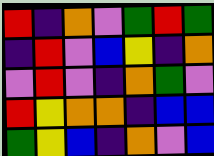[["red", "indigo", "orange", "violet", "green", "red", "green"], ["indigo", "red", "violet", "blue", "yellow", "indigo", "orange"], ["violet", "red", "violet", "indigo", "orange", "green", "violet"], ["red", "yellow", "orange", "orange", "indigo", "blue", "blue"], ["green", "yellow", "blue", "indigo", "orange", "violet", "blue"]]